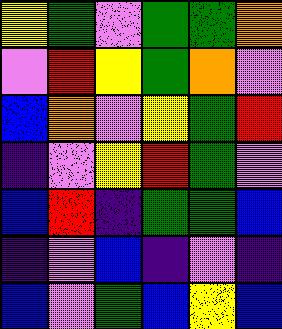[["yellow", "green", "violet", "green", "green", "orange"], ["violet", "red", "yellow", "green", "orange", "violet"], ["blue", "orange", "violet", "yellow", "green", "red"], ["indigo", "violet", "yellow", "red", "green", "violet"], ["blue", "red", "indigo", "green", "green", "blue"], ["indigo", "violet", "blue", "indigo", "violet", "indigo"], ["blue", "violet", "green", "blue", "yellow", "blue"]]